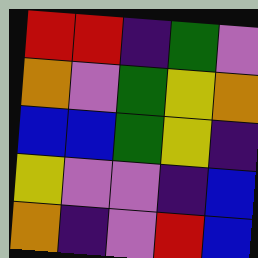[["red", "red", "indigo", "green", "violet"], ["orange", "violet", "green", "yellow", "orange"], ["blue", "blue", "green", "yellow", "indigo"], ["yellow", "violet", "violet", "indigo", "blue"], ["orange", "indigo", "violet", "red", "blue"]]